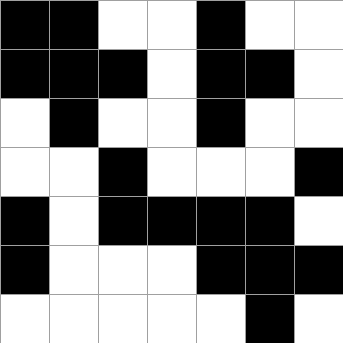[["black", "black", "white", "white", "black", "white", "white"], ["black", "black", "black", "white", "black", "black", "white"], ["white", "black", "white", "white", "black", "white", "white"], ["white", "white", "black", "white", "white", "white", "black"], ["black", "white", "black", "black", "black", "black", "white"], ["black", "white", "white", "white", "black", "black", "black"], ["white", "white", "white", "white", "white", "black", "white"]]